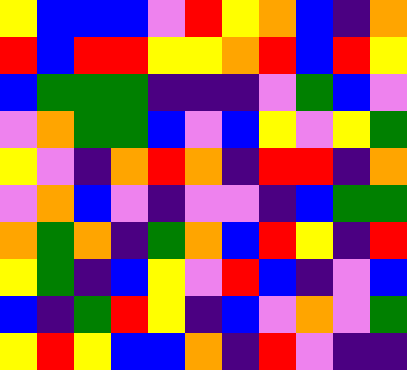[["yellow", "blue", "blue", "blue", "violet", "red", "yellow", "orange", "blue", "indigo", "orange"], ["red", "blue", "red", "red", "yellow", "yellow", "orange", "red", "blue", "red", "yellow"], ["blue", "green", "green", "green", "indigo", "indigo", "indigo", "violet", "green", "blue", "violet"], ["violet", "orange", "green", "green", "blue", "violet", "blue", "yellow", "violet", "yellow", "green"], ["yellow", "violet", "indigo", "orange", "red", "orange", "indigo", "red", "red", "indigo", "orange"], ["violet", "orange", "blue", "violet", "indigo", "violet", "violet", "indigo", "blue", "green", "green"], ["orange", "green", "orange", "indigo", "green", "orange", "blue", "red", "yellow", "indigo", "red"], ["yellow", "green", "indigo", "blue", "yellow", "violet", "red", "blue", "indigo", "violet", "blue"], ["blue", "indigo", "green", "red", "yellow", "indigo", "blue", "violet", "orange", "violet", "green"], ["yellow", "red", "yellow", "blue", "blue", "orange", "indigo", "red", "violet", "indigo", "indigo"]]